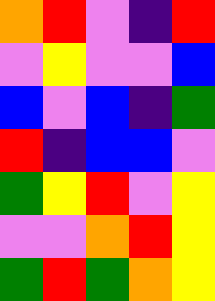[["orange", "red", "violet", "indigo", "red"], ["violet", "yellow", "violet", "violet", "blue"], ["blue", "violet", "blue", "indigo", "green"], ["red", "indigo", "blue", "blue", "violet"], ["green", "yellow", "red", "violet", "yellow"], ["violet", "violet", "orange", "red", "yellow"], ["green", "red", "green", "orange", "yellow"]]